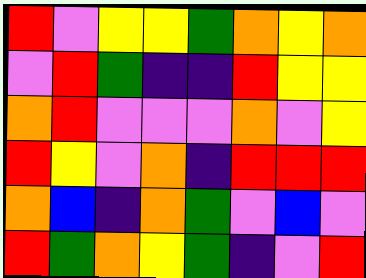[["red", "violet", "yellow", "yellow", "green", "orange", "yellow", "orange"], ["violet", "red", "green", "indigo", "indigo", "red", "yellow", "yellow"], ["orange", "red", "violet", "violet", "violet", "orange", "violet", "yellow"], ["red", "yellow", "violet", "orange", "indigo", "red", "red", "red"], ["orange", "blue", "indigo", "orange", "green", "violet", "blue", "violet"], ["red", "green", "orange", "yellow", "green", "indigo", "violet", "red"]]